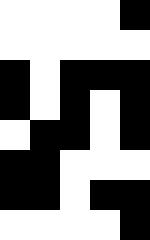[["white", "white", "white", "white", "black"], ["white", "white", "white", "white", "white"], ["black", "white", "black", "black", "black"], ["black", "white", "black", "white", "black"], ["white", "black", "black", "white", "black"], ["black", "black", "white", "white", "white"], ["black", "black", "white", "black", "black"], ["white", "white", "white", "white", "black"]]